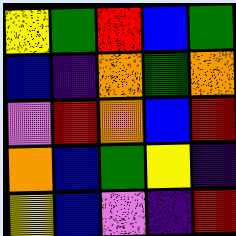[["yellow", "green", "red", "blue", "green"], ["blue", "indigo", "orange", "green", "orange"], ["violet", "red", "orange", "blue", "red"], ["orange", "blue", "green", "yellow", "indigo"], ["yellow", "blue", "violet", "indigo", "red"]]